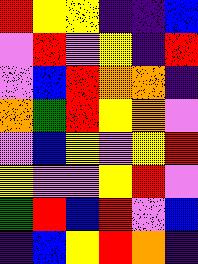[["red", "yellow", "yellow", "indigo", "indigo", "blue"], ["violet", "red", "violet", "yellow", "indigo", "red"], ["violet", "blue", "red", "orange", "orange", "indigo"], ["orange", "green", "red", "yellow", "orange", "violet"], ["violet", "blue", "yellow", "violet", "yellow", "red"], ["yellow", "violet", "violet", "yellow", "red", "violet"], ["green", "red", "blue", "red", "violet", "blue"], ["indigo", "blue", "yellow", "red", "orange", "indigo"]]